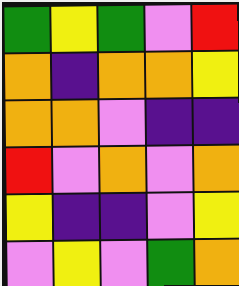[["green", "yellow", "green", "violet", "red"], ["orange", "indigo", "orange", "orange", "yellow"], ["orange", "orange", "violet", "indigo", "indigo"], ["red", "violet", "orange", "violet", "orange"], ["yellow", "indigo", "indigo", "violet", "yellow"], ["violet", "yellow", "violet", "green", "orange"]]